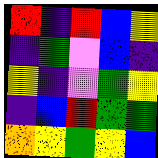[["red", "indigo", "red", "blue", "yellow"], ["indigo", "green", "violet", "blue", "indigo"], ["yellow", "indigo", "violet", "green", "yellow"], ["indigo", "blue", "red", "green", "green"], ["orange", "yellow", "green", "yellow", "blue"]]